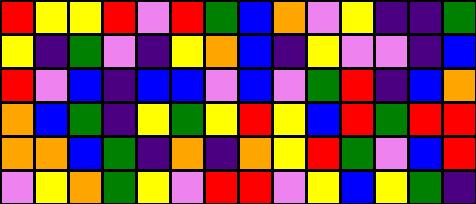[["red", "yellow", "yellow", "red", "violet", "red", "green", "blue", "orange", "violet", "yellow", "indigo", "indigo", "green"], ["yellow", "indigo", "green", "violet", "indigo", "yellow", "orange", "blue", "indigo", "yellow", "violet", "violet", "indigo", "blue"], ["red", "violet", "blue", "indigo", "blue", "blue", "violet", "blue", "violet", "green", "red", "indigo", "blue", "orange"], ["orange", "blue", "green", "indigo", "yellow", "green", "yellow", "red", "yellow", "blue", "red", "green", "red", "red"], ["orange", "orange", "blue", "green", "indigo", "orange", "indigo", "orange", "yellow", "red", "green", "violet", "blue", "red"], ["violet", "yellow", "orange", "green", "yellow", "violet", "red", "red", "violet", "yellow", "blue", "yellow", "green", "indigo"]]